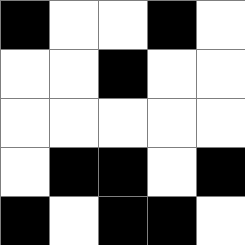[["black", "white", "white", "black", "white"], ["white", "white", "black", "white", "white"], ["white", "white", "white", "white", "white"], ["white", "black", "black", "white", "black"], ["black", "white", "black", "black", "white"]]